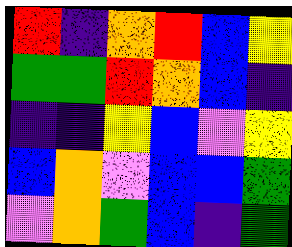[["red", "indigo", "orange", "red", "blue", "yellow"], ["green", "green", "red", "orange", "blue", "indigo"], ["indigo", "indigo", "yellow", "blue", "violet", "yellow"], ["blue", "orange", "violet", "blue", "blue", "green"], ["violet", "orange", "green", "blue", "indigo", "green"]]